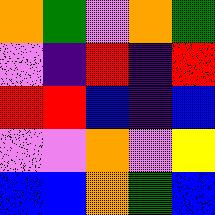[["orange", "green", "violet", "orange", "green"], ["violet", "indigo", "red", "indigo", "red"], ["red", "red", "blue", "indigo", "blue"], ["violet", "violet", "orange", "violet", "yellow"], ["blue", "blue", "orange", "green", "blue"]]